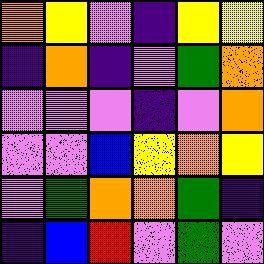[["orange", "yellow", "violet", "indigo", "yellow", "yellow"], ["indigo", "orange", "indigo", "violet", "green", "orange"], ["violet", "violet", "violet", "indigo", "violet", "orange"], ["violet", "violet", "blue", "yellow", "orange", "yellow"], ["violet", "green", "orange", "orange", "green", "indigo"], ["indigo", "blue", "red", "violet", "green", "violet"]]